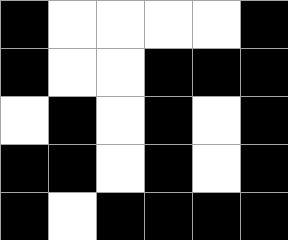[["black", "white", "white", "white", "white", "black"], ["black", "white", "white", "black", "black", "black"], ["white", "black", "white", "black", "white", "black"], ["black", "black", "white", "black", "white", "black"], ["black", "white", "black", "black", "black", "black"]]